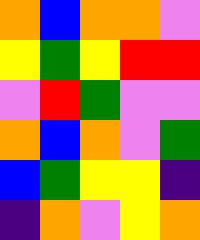[["orange", "blue", "orange", "orange", "violet"], ["yellow", "green", "yellow", "red", "red"], ["violet", "red", "green", "violet", "violet"], ["orange", "blue", "orange", "violet", "green"], ["blue", "green", "yellow", "yellow", "indigo"], ["indigo", "orange", "violet", "yellow", "orange"]]